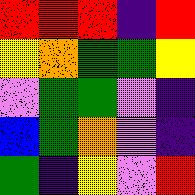[["red", "red", "red", "indigo", "red"], ["yellow", "orange", "green", "green", "yellow"], ["violet", "green", "green", "violet", "indigo"], ["blue", "green", "orange", "violet", "indigo"], ["green", "indigo", "yellow", "violet", "red"]]